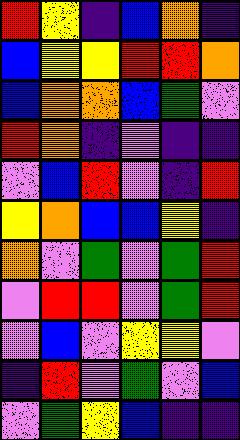[["red", "yellow", "indigo", "blue", "orange", "indigo"], ["blue", "yellow", "yellow", "red", "red", "orange"], ["blue", "orange", "orange", "blue", "green", "violet"], ["red", "orange", "indigo", "violet", "indigo", "indigo"], ["violet", "blue", "red", "violet", "indigo", "red"], ["yellow", "orange", "blue", "blue", "yellow", "indigo"], ["orange", "violet", "green", "violet", "green", "red"], ["violet", "red", "red", "violet", "green", "red"], ["violet", "blue", "violet", "yellow", "yellow", "violet"], ["indigo", "red", "violet", "green", "violet", "blue"], ["violet", "green", "yellow", "blue", "indigo", "indigo"]]